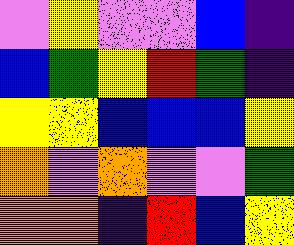[["violet", "yellow", "violet", "violet", "blue", "indigo"], ["blue", "green", "yellow", "red", "green", "indigo"], ["yellow", "yellow", "blue", "blue", "blue", "yellow"], ["orange", "violet", "orange", "violet", "violet", "green"], ["orange", "orange", "indigo", "red", "blue", "yellow"]]